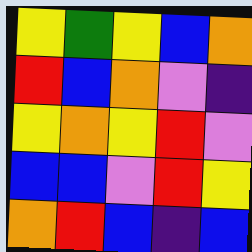[["yellow", "green", "yellow", "blue", "orange"], ["red", "blue", "orange", "violet", "indigo"], ["yellow", "orange", "yellow", "red", "violet"], ["blue", "blue", "violet", "red", "yellow"], ["orange", "red", "blue", "indigo", "blue"]]